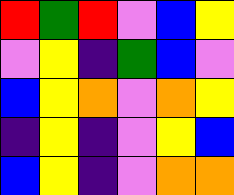[["red", "green", "red", "violet", "blue", "yellow"], ["violet", "yellow", "indigo", "green", "blue", "violet"], ["blue", "yellow", "orange", "violet", "orange", "yellow"], ["indigo", "yellow", "indigo", "violet", "yellow", "blue"], ["blue", "yellow", "indigo", "violet", "orange", "orange"]]